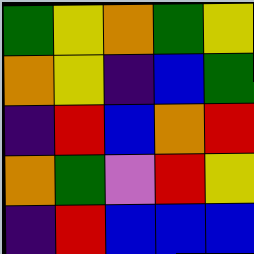[["green", "yellow", "orange", "green", "yellow"], ["orange", "yellow", "indigo", "blue", "green"], ["indigo", "red", "blue", "orange", "red"], ["orange", "green", "violet", "red", "yellow"], ["indigo", "red", "blue", "blue", "blue"]]